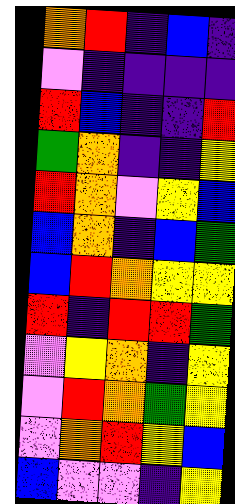[["orange", "red", "indigo", "blue", "indigo"], ["violet", "indigo", "indigo", "indigo", "indigo"], ["red", "blue", "indigo", "indigo", "red"], ["green", "orange", "indigo", "indigo", "yellow"], ["red", "orange", "violet", "yellow", "blue"], ["blue", "orange", "indigo", "blue", "green"], ["blue", "red", "orange", "yellow", "yellow"], ["red", "indigo", "red", "red", "green"], ["violet", "yellow", "orange", "indigo", "yellow"], ["violet", "red", "orange", "green", "yellow"], ["violet", "orange", "red", "yellow", "blue"], ["blue", "violet", "violet", "indigo", "yellow"]]